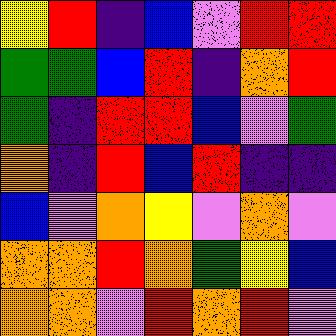[["yellow", "red", "indigo", "blue", "violet", "red", "red"], ["green", "green", "blue", "red", "indigo", "orange", "red"], ["green", "indigo", "red", "red", "blue", "violet", "green"], ["orange", "indigo", "red", "blue", "red", "indigo", "indigo"], ["blue", "violet", "orange", "yellow", "violet", "orange", "violet"], ["orange", "orange", "red", "orange", "green", "yellow", "blue"], ["orange", "orange", "violet", "red", "orange", "red", "violet"]]